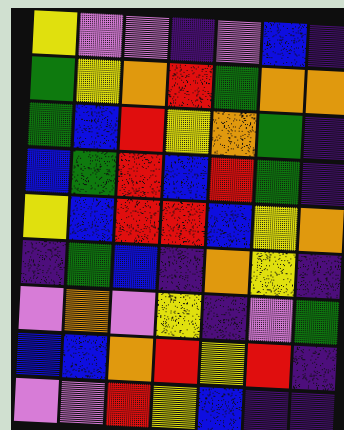[["yellow", "violet", "violet", "indigo", "violet", "blue", "indigo"], ["green", "yellow", "orange", "red", "green", "orange", "orange"], ["green", "blue", "red", "yellow", "orange", "green", "indigo"], ["blue", "green", "red", "blue", "red", "green", "indigo"], ["yellow", "blue", "red", "red", "blue", "yellow", "orange"], ["indigo", "green", "blue", "indigo", "orange", "yellow", "indigo"], ["violet", "orange", "violet", "yellow", "indigo", "violet", "green"], ["blue", "blue", "orange", "red", "yellow", "red", "indigo"], ["violet", "violet", "red", "yellow", "blue", "indigo", "indigo"]]